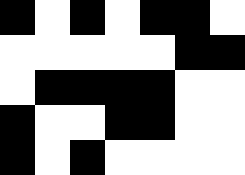[["black", "white", "black", "white", "black", "black", "white"], ["white", "white", "white", "white", "white", "black", "black"], ["white", "black", "black", "black", "black", "white", "white"], ["black", "white", "white", "black", "black", "white", "white"], ["black", "white", "black", "white", "white", "white", "white"]]